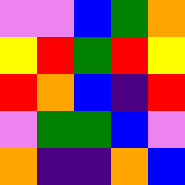[["violet", "violet", "blue", "green", "orange"], ["yellow", "red", "green", "red", "yellow"], ["red", "orange", "blue", "indigo", "red"], ["violet", "green", "green", "blue", "violet"], ["orange", "indigo", "indigo", "orange", "blue"]]